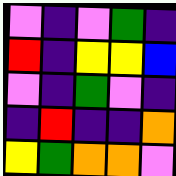[["violet", "indigo", "violet", "green", "indigo"], ["red", "indigo", "yellow", "yellow", "blue"], ["violet", "indigo", "green", "violet", "indigo"], ["indigo", "red", "indigo", "indigo", "orange"], ["yellow", "green", "orange", "orange", "violet"]]